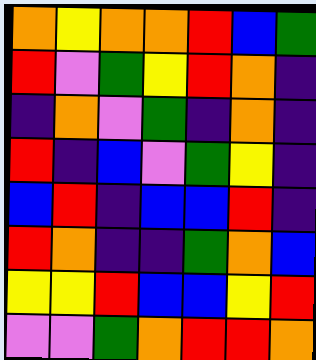[["orange", "yellow", "orange", "orange", "red", "blue", "green"], ["red", "violet", "green", "yellow", "red", "orange", "indigo"], ["indigo", "orange", "violet", "green", "indigo", "orange", "indigo"], ["red", "indigo", "blue", "violet", "green", "yellow", "indigo"], ["blue", "red", "indigo", "blue", "blue", "red", "indigo"], ["red", "orange", "indigo", "indigo", "green", "orange", "blue"], ["yellow", "yellow", "red", "blue", "blue", "yellow", "red"], ["violet", "violet", "green", "orange", "red", "red", "orange"]]